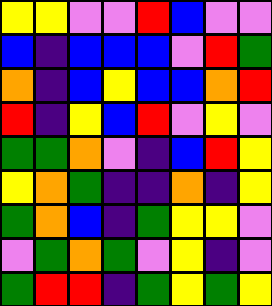[["yellow", "yellow", "violet", "violet", "red", "blue", "violet", "violet"], ["blue", "indigo", "blue", "blue", "blue", "violet", "red", "green"], ["orange", "indigo", "blue", "yellow", "blue", "blue", "orange", "red"], ["red", "indigo", "yellow", "blue", "red", "violet", "yellow", "violet"], ["green", "green", "orange", "violet", "indigo", "blue", "red", "yellow"], ["yellow", "orange", "green", "indigo", "indigo", "orange", "indigo", "yellow"], ["green", "orange", "blue", "indigo", "green", "yellow", "yellow", "violet"], ["violet", "green", "orange", "green", "violet", "yellow", "indigo", "violet"], ["green", "red", "red", "indigo", "green", "yellow", "green", "yellow"]]